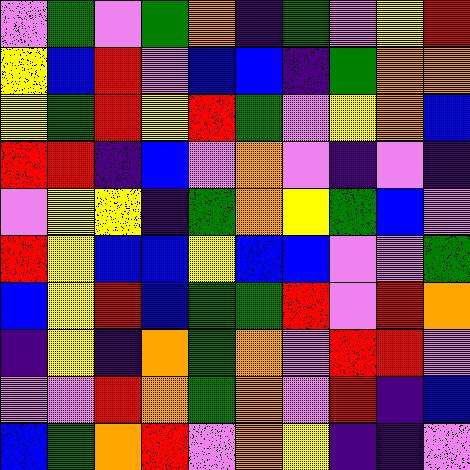[["violet", "green", "violet", "green", "orange", "indigo", "green", "violet", "yellow", "red"], ["yellow", "blue", "red", "violet", "blue", "blue", "indigo", "green", "orange", "orange"], ["yellow", "green", "red", "yellow", "red", "green", "violet", "yellow", "orange", "blue"], ["red", "red", "indigo", "blue", "violet", "orange", "violet", "indigo", "violet", "indigo"], ["violet", "yellow", "yellow", "indigo", "green", "orange", "yellow", "green", "blue", "violet"], ["red", "yellow", "blue", "blue", "yellow", "blue", "blue", "violet", "violet", "green"], ["blue", "yellow", "red", "blue", "green", "green", "red", "violet", "red", "orange"], ["indigo", "yellow", "indigo", "orange", "green", "orange", "violet", "red", "red", "violet"], ["violet", "violet", "red", "orange", "green", "orange", "violet", "red", "indigo", "blue"], ["blue", "green", "orange", "red", "violet", "orange", "yellow", "indigo", "indigo", "violet"]]